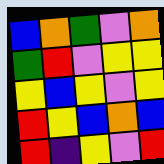[["blue", "orange", "green", "violet", "orange"], ["green", "red", "violet", "yellow", "yellow"], ["yellow", "blue", "yellow", "violet", "yellow"], ["red", "yellow", "blue", "orange", "blue"], ["red", "indigo", "yellow", "violet", "red"]]